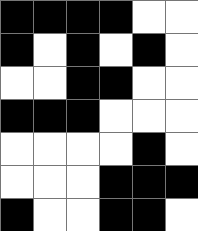[["black", "black", "black", "black", "white", "white"], ["black", "white", "black", "white", "black", "white"], ["white", "white", "black", "black", "white", "white"], ["black", "black", "black", "white", "white", "white"], ["white", "white", "white", "white", "black", "white"], ["white", "white", "white", "black", "black", "black"], ["black", "white", "white", "black", "black", "white"]]